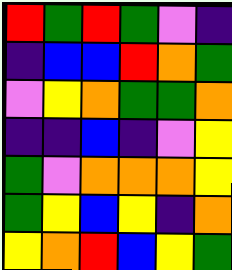[["red", "green", "red", "green", "violet", "indigo"], ["indigo", "blue", "blue", "red", "orange", "green"], ["violet", "yellow", "orange", "green", "green", "orange"], ["indigo", "indigo", "blue", "indigo", "violet", "yellow"], ["green", "violet", "orange", "orange", "orange", "yellow"], ["green", "yellow", "blue", "yellow", "indigo", "orange"], ["yellow", "orange", "red", "blue", "yellow", "green"]]